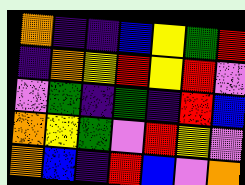[["orange", "indigo", "indigo", "blue", "yellow", "green", "red"], ["indigo", "orange", "yellow", "red", "yellow", "red", "violet"], ["violet", "green", "indigo", "green", "indigo", "red", "blue"], ["orange", "yellow", "green", "violet", "red", "yellow", "violet"], ["orange", "blue", "indigo", "red", "blue", "violet", "orange"]]